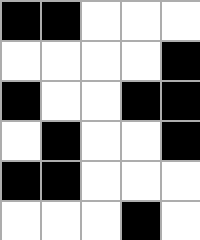[["black", "black", "white", "white", "white"], ["white", "white", "white", "white", "black"], ["black", "white", "white", "black", "black"], ["white", "black", "white", "white", "black"], ["black", "black", "white", "white", "white"], ["white", "white", "white", "black", "white"]]